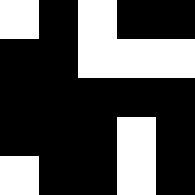[["white", "black", "white", "black", "black"], ["black", "black", "white", "white", "white"], ["black", "black", "black", "black", "black"], ["black", "black", "black", "white", "black"], ["white", "black", "black", "white", "black"]]